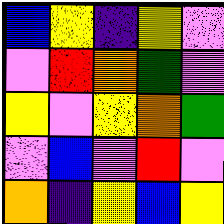[["blue", "yellow", "indigo", "yellow", "violet"], ["violet", "red", "orange", "green", "violet"], ["yellow", "violet", "yellow", "orange", "green"], ["violet", "blue", "violet", "red", "violet"], ["orange", "indigo", "yellow", "blue", "yellow"]]